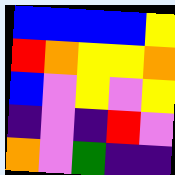[["blue", "blue", "blue", "blue", "yellow"], ["red", "orange", "yellow", "yellow", "orange"], ["blue", "violet", "yellow", "violet", "yellow"], ["indigo", "violet", "indigo", "red", "violet"], ["orange", "violet", "green", "indigo", "indigo"]]